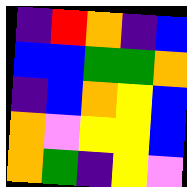[["indigo", "red", "orange", "indigo", "blue"], ["blue", "blue", "green", "green", "orange"], ["indigo", "blue", "orange", "yellow", "blue"], ["orange", "violet", "yellow", "yellow", "blue"], ["orange", "green", "indigo", "yellow", "violet"]]